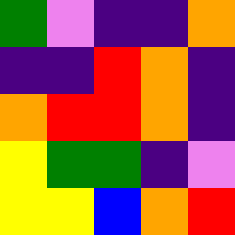[["green", "violet", "indigo", "indigo", "orange"], ["indigo", "indigo", "red", "orange", "indigo"], ["orange", "red", "red", "orange", "indigo"], ["yellow", "green", "green", "indigo", "violet"], ["yellow", "yellow", "blue", "orange", "red"]]